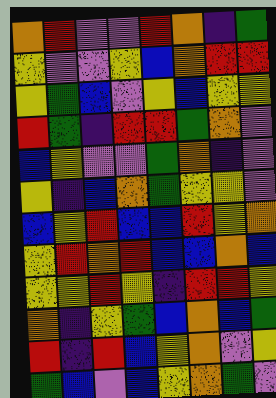[["orange", "red", "violet", "violet", "red", "orange", "indigo", "green"], ["yellow", "violet", "violet", "yellow", "blue", "orange", "red", "red"], ["yellow", "green", "blue", "violet", "yellow", "blue", "yellow", "yellow"], ["red", "green", "indigo", "red", "red", "green", "orange", "violet"], ["blue", "yellow", "violet", "violet", "green", "orange", "indigo", "violet"], ["yellow", "indigo", "blue", "orange", "green", "yellow", "yellow", "violet"], ["blue", "yellow", "red", "blue", "blue", "red", "yellow", "orange"], ["yellow", "red", "orange", "red", "blue", "blue", "orange", "blue"], ["yellow", "yellow", "red", "yellow", "indigo", "red", "red", "yellow"], ["orange", "indigo", "yellow", "green", "blue", "orange", "blue", "green"], ["red", "indigo", "red", "blue", "yellow", "orange", "violet", "yellow"], ["green", "blue", "violet", "blue", "yellow", "orange", "green", "violet"]]